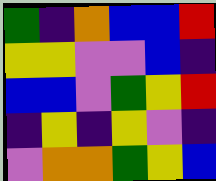[["green", "indigo", "orange", "blue", "blue", "red"], ["yellow", "yellow", "violet", "violet", "blue", "indigo"], ["blue", "blue", "violet", "green", "yellow", "red"], ["indigo", "yellow", "indigo", "yellow", "violet", "indigo"], ["violet", "orange", "orange", "green", "yellow", "blue"]]